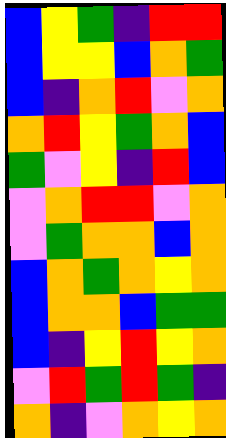[["blue", "yellow", "green", "indigo", "red", "red"], ["blue", "yellow", "yellow", "blue", "orange", "green"], ["blue", "indigo", "orange", "red", "violet", "orange"], ["orange", "red", "yellow", "green", "orange", "blue"], ["green", "violet", "yellow", "indigo", "red", "blue"], ["violet", "orange", "red", "red", "violet", "orange"], ["violet", "green", "orange", "orange", "blue", "orange"], ["blue", "orange", "green", "orange", "yellow", "orange"], ["blue", "orange", "orange", "blue", "green", "green"], ["blue", "indigo", "yellow", "red", "yellow", "orange"], ["violet", "red", "green", "red", "green", "indigo"], ["orange", "indigo", "violet", "orange", "yellow", "orange"]]